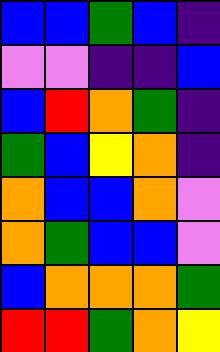[["blue", "blue", "green", "blue", "indigo"], ["violet", "violet", "indigo", "indigo", "blue"], ["blue", "red", "orange", "green", "indigo"], ["green", "blue", "yellow", "orange", "indigo"], ["orange", "blue", "blue", "orange", "violet"], ["orange", "green", "blue", "blue", "violet"], ["blue", "orange", "orange", "orange", "green"], ["red", "red", "green", "orange", "yellow"]]